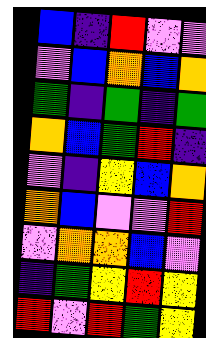[["blue", "indigo", "red", "violet", "violet"], ["violet", "blue", "orange", "blue", "orange"], ["green", "indigo", "green", "indigo", "green"], ["orange", "blue", "green", "red", "indigo"], ["violet", "indigo", "yellow", "blue", "orange"], ["orange", "blue", "violet", "violet", "red"], ["violet", "orange", "orange", "blue", "violet"], ["indigo", "green", "yellow", "red", "yellow"], ["red", "violet", "red", "green", "yellow"]]